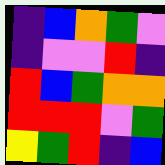[["indigo", "blue", "orange", "green", "violet"], ["indigo", "violet", "violet", "red", "indigo"], ["red", "blue", "green", "orange", "orange"], ["red", "red", "red", "violet", "green"], ["yellow", "green", "red", "indigo", "blue"]]